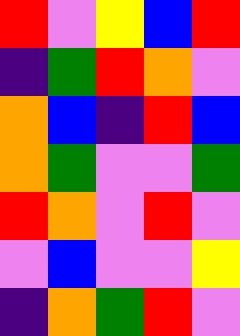[["red", "violet", "yellow", "blue", "red"], ["indigo", "green", "red", "orange", "violet"], ["orange", "blue", "indigo", "red", "blue"], ["orange", "green", "violet", "violet", "green"], ["red", "orange", "violet", "red", "violet"], ["violet", "blue", "violet", "violet", "yellow"], ["indigo", "orange", "green", "red", "violet"]]